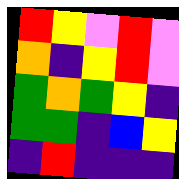[["red", "yellow", "violet", "red", "violet"], ["orange", "indigo", "yellow", "red", "violet"], ["green", "orange", "green", "yellow", "indigo"], ["green", "green", "indigo", "blue", "yellow"], ["indigo", "red", "indigo", "indigo", "indigo"]]